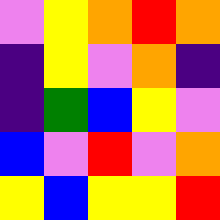[["violet", "yellow", "orange", "red", "orange"], ["indigo", "yellow", "violet", "orange", "indigo"], ["indigo", "green", "blue", "yellow", "violet"], ["blue", "violet", "red", "violet", "orange"], ["yellow", "blue", "yellow", "yellow", "red"]]